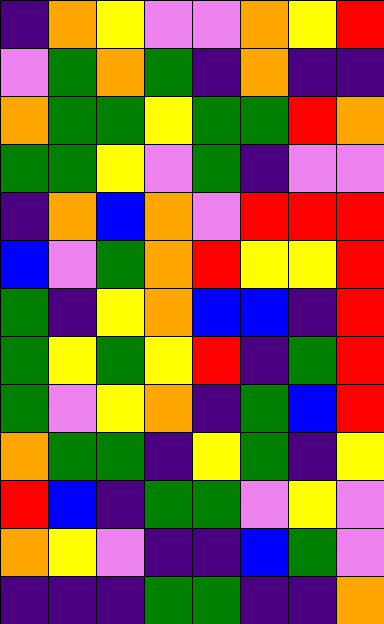[["indigo", "orange", "yellow", "violet", "violet", "orange", "yellow", "red"], ["violet", "green", "orange", "green", "indigo", "orange", "indigo", "indigo"], ["orange", "green", "green", "yellow", "green", "green", "red", "orange"], ["green", "green", "yellow", "violet", "green", "indigo", "violet", "violet"], ["indigo", "orange", "blue", "orange", "violet", "red", "red", "red"], ["blue", "violet", "green", "orange", "red", "yellow", "yellow", "red"], ["green", "indigo", "yellow", "orange", "blue", "blue", "indigo", "red"], ["green", "yellow", "green", "yellow", "red", "indigo", "green", "red"], ["green", "violet", "yellow", "orange", "indigo", "green", "blue", "red"], ["orange", "green", "green", "indigo", "yellow", "green", "indigo", "yellow"], ["red", "blue", "indigo", "green", "green", "violet", "yellow", "violet"], ["orange", "yellow", "violet", "indigo", "indigo", "blue", "green", "violet"], ["indigo", "indigo", "indigo", "green", "green", "indigo", "indigo", "orange"]]